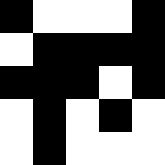[["black", "white", "white", "white", "black"], ["white", "black", "black", "black", "black"], ["black", "black", "black", "white", "black"], ["white", "black", "white", "black", "white"], ["white", "black", "white", "white", "white"]]